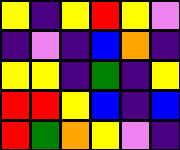[["yellow", "indigo", "yellow", "red", "yellow", "violet"], ["indigo", "violet", "indigo", "blue", "orange", "indigo"], ["yellow", "yellow", "indigo", "green", "indigo", "yellow"], ["red", "red", "yellow", "blue", "indigo", "blue"], ["red", "green", "orange", "yellow", "violet", "indigo"]]